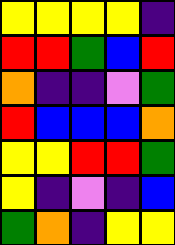[["yellow", "yellow", "yellow", "yellow", "indigo"], ["red", "red", "green", "blue", "red"], ["orange", "indigo", "indigo", "violet", "green"], ["red", "blue", "blue", "blue", "orange"], ["yellow", "yellow", "red", "red", "green"], ["yellow", "indigo", "violet", "indigo", "blue"], ["green", "orange", "indigo", "yellow", "yellow"]]